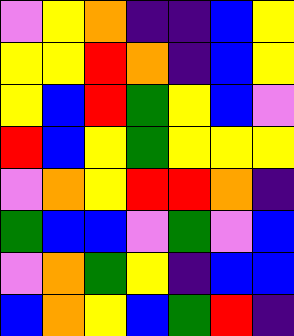[["violet", "yellow", "orange", "indigo", "indigo", "blue", "yellow"], ["yellow", "yellow", "red", "orange", "indigo", "blue", "yellow"], ["yellow", "blue", "red", "green", "yellow", "blue", "violet"], ["red", "blue", "yellow", "green", "yellow", "yellow", "yellow"], ["violet", "orange", "yellow", "red", "red", "orange", "indigo"], ["green", "blue", "blue", "violet", "green", "violet", "blue"], ["violet", "orange", "green", "yellow", "indigo", "blue", "blue"], ["blue", "orange", "yellow", "blue", "green", "red", "indigo"]]